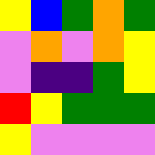[["yellow", "blue", "green", "orange", "green"], ["violet", "orange", "violet", "orange", "yellow"], ["violet", "indigo", "indigo", "green", "yellow"], ["red", "yellow", "green", "green", "green"], ["yellow", "violet", "violet", "violet", "violet"]]